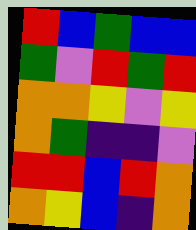[["red", "blue", "green", "blue", "blue"], ["green", "violet", "red", "green", "red"], ["orange", "orange", "yellow", "violet", "yellow"], ["orange", "green", "indigo", "indigo", "violet"], ["red", "red", "blue", "red", "orange"], ["orange", "yellow", "blue", "indigo", "orange"]]